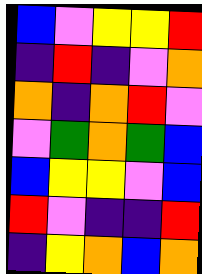[["blue", "violet", "yellow", "yellow", "red"], ["indigo", "red", "indigo", "violet", "orange"], ["orange", "indigo", "orange", "red", "violet"], ["violet", "green", "orange", "green", "blue"], ["blue", "yellow", "yellow", "violet", "blue"], ["red", "violet", "indigo", "indigo", "red"], ["indigo", "yellow", "orange", "blue", "orange"]]